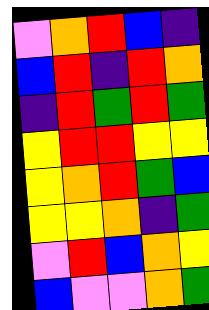[["violet", "orange", "red", "blue", "indigo"], ["blue", "red", "indigo", "red", "orange"], ["indigo", "red", "green", "red", "green"], ["yellow", "red", "red", "yellow", "yellow"], ["yellow", "orange", "red", "green", "blue"], ["yellow", "yellow", "orange", "indigo", "green"], ["violet", "red", "blue", "orange", "yellow"], ["blue", "violet", "violet", "orange", "green"]]